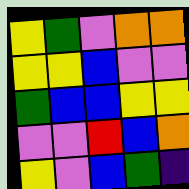[["yellow", "green", "violet", "orange", "orange"], ["yellow", "yellow", "blue", "violet", "violet"], ["green", "blue", "blue", "yellow", "yellow"], ["violet", "violet", "red", "blue", "orange"], ["yellow", "violet", "blue", "green", "indigo"]]